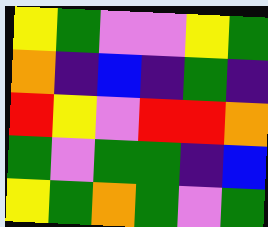[["yellow", "green", "violet", "violet", "yellow", "green"], ["orange", "indigo", "blue", "indigo", "green", "indigo"], ["red", "yellow", "violet", "red", "red", "orange"], ["green", "violet", "green", "green", "indigo", "blue"], ["yellow", "green", "orange", "green", "violet", "green"]]